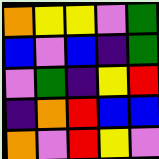[["orange", "yellow", "yellow", "violet", "green"], ["blue", "violet", "blue", "indigo", "green"], ["violet", "green", "indigo", "yellow", "red"], ["indigo", "orange", "red", "blue", "blue"], ["orange", "violet", "red", "yellow", "violet"]]